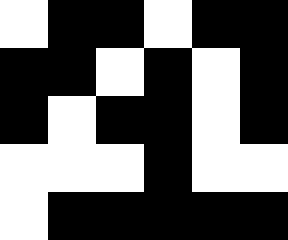[["white", "black", "black", "white", "black", "black"], ["black", "black", "white", "black", "white", "black"], ["black", "white", "black", "black", "white", "black"], ["white", "white", "white", "black", "white", "white"], ["white", "black", "black", "black", "black", "black"]]